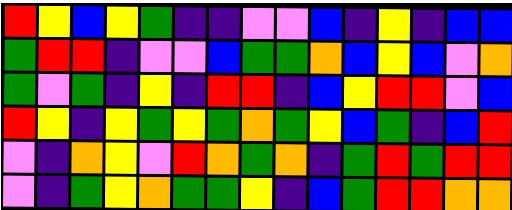[["red", "yellow", "blue", "yellow", "green", "indigo", "indigo", "violet", "violet", "blue", "indigo", "yellow", "indigo", "blue", "blue"], ["green", "red", "red", "indigo", "violet", "violet", "blue", "green", "green", "orange", "blue", "yellow", "blue", "violet", "orange"], ["green", "violet", "green", "indigo", "yellow", "indigo", "red", "red", "indigo", "blue", "yellow", "red", "red", "violet", "blue"], ["red", "yellow", "indigo", "yellow", "green", "yellow", "green", "orange", "green", "yellow", "blue", "green", "indigo", "blue", "red"], ["violet", "indigo", "orange", "yellow", "violet", "red", "orange", "green", "orange", "indigo", "green", "red", "green", "red", "red"], ["violet", "indigo", "green", "yellow", "orange", "green", "green", "yellow", "indigo", "blue", "green", "red", "red", "orange", "orange"]]